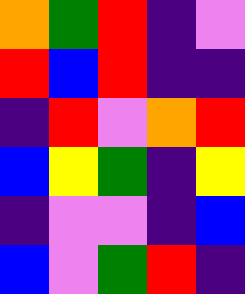[["orange", "green", "red", "indigo", "violet"], ["red", "blue", "red", "indigo", "indigo"], ["indigo", "red", "violet", "orange", "red"], ["blue", "yellow", "green", "indigo", "yellow"], ["indigo", "violet", "violet", "indigo", "blue"], ["blue", "violet", "green", "red", "indigo"]]